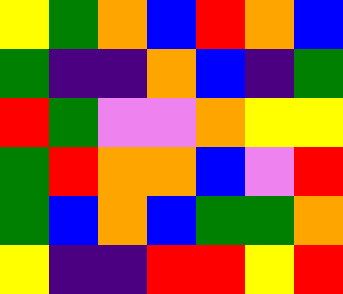[["yellow", "green", "orange", "blue", "red", "orange", "blue"], ["green", "indigo", "indigo", "orange", "blue", "indigo", "green"], ["red", "green", "violet", "violet", "orange", "yellow", "yellow"], ["green", "red", "orange", "orange", "blue", "violet", "red"], ["green", "blue", "orange", "blue", "green", "green", "orange"], ["yellow", "indigo", "indigo", "red", "red", "yellow", "red"]]